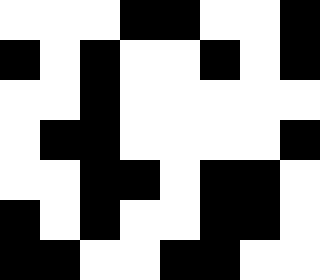[["white", "white", "white", "black", "black", "white", "white", "black"], ["black", "white", "black", "white", "white", "black", "white", "black"], ["white", "white", "black", "white", "white", "white", "white", "white"], ["white", "black", "black", "white", "white", "white", "white", "black"], ["white", "white", "black", "black", "white", "black", "black", "white"], ["black", "white", "black", "white", "white", "black", "black", "white"], ["black", "black", "white", "white", "black", "black", "white", "white"]]